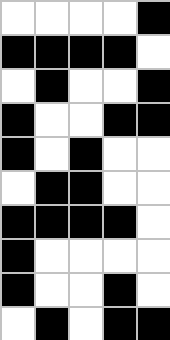[["white", "white", "white", "white", "black"], ["black", "black", "black", "black", "white"], ["white", "black", "white", "white", "black"], ["black", "white", "white", "black", "black"], ["black", "white", "black", "white", "white"], ["white", "black", "black", "white", "white"], ["black", "black", "black", "black", "white"], ["black", "white", "white", "white", "white"], ["black", "white", "white", "black", "white"], ["white", "black", "white", "black", "black"]]